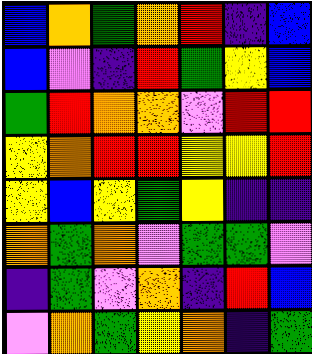[["blue", "orange", "green", "orange", "red", "indigo", "blue"], ["blue", "violet", "indigo", "red", "green", "yellow", "blue"], ["green", "red", "orange", "orange", "violet", "red", "red"], ["yellow", "orange", "red", "red", "yellow", "yellow", "red"], ["yellow", "blue", "yellow", "green", "yellow", "indigo", "indigo"], ["orange", "green", "orange", "violet", "green", "green", "violet"], ["indigo", "green", "violet", "orange", "indigo", "red", "blue"], ["violet", "orange", "green", "yellow", "orange", "indigo", "green"]]